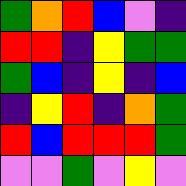[["green", "orange", "red", "blue", "violet", "indigo"], ["red", "red", "indigo", "yellow", "green", "green"], ["green", "blue", "indigo", "yellow", "indigo", "blue"], ["indigo", "yellow", "red", "indigo", "orange", "green"], ["red", "blue", "red", "red", "red", "green"], ["violet", "violet", "green", "violet", "yellow", "violet"]]